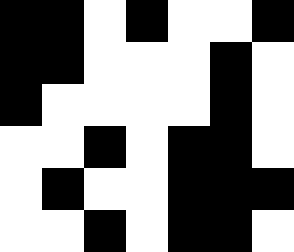[["black", "black", "white", "black", "white", "white", "black"], ["black", "black", "white", "white", "white", "black", "white"], ["black", "white", "white", "white", "white", "black", "white"], ["white", "white", "black", "white", "black", "black", "white"], ["white", "black", "white", "white", "black", "black", "black"], ["white", "white", "black", "white", "black", "black", "white"]]